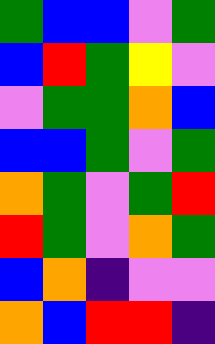[["green", "blue", "blue", "violet", "green"], ["blue", "red", "green", "yellow", "violet"], ["violet", "green", "green", "orange", "blue"], ["blue", "blue", "green", "violet", "green"], ["orange", "green", "violet", "green", "red"], ["red", "green", "violet", "orange", "green"], ["blue", "orange", "indigo", "violet", "violet"], ["orange", "blue", "red", "red", "indigo"]]